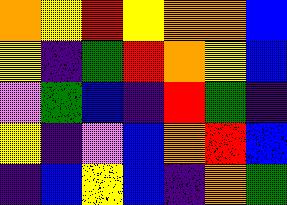[["orange", "yellow", "red", "yellow", "orange", "orange", "blue"], ["yellow", "indigo", "green", "red", "orange", "yellow", "blue"], ["violet", "green", "blue", "indigo", "red", "green", "indigo"], ["yellow", "indigo", "violet", "blue", "orange", "red", "blue"], ["indigo", "blue", "yellow", "blue", "indigo", "orange", "green"]]